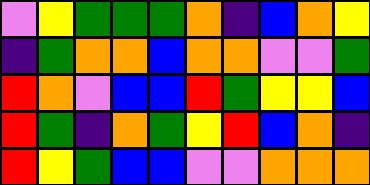[["violet", "yellow", "green", "green", "green", "orange", "indigo", "blue", "orange", "yellow"], ["indigo", "green", "orange", "orange", "blue", "orange", "orange", "violet", "violet", "green"], ["red", "orange", "violet", "blue", "blue", "red", "green", "yellow", "yellow", "blue"], ["red", "green", "indigo", "orange", "green", "yellow", "red", "blue", "orange", "indigo"], ["red", "yellow", "green", "blue", "blue", "violet", "violet", "orange", "orange", "orange"]]